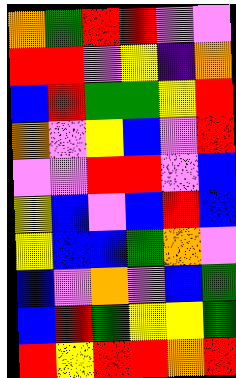[["orange", "green", "red", "red", "violet", "violet"], ["red", "red", "violet", "yellow", "indigo", "orange"], ["blue", "red", "green", "green", "yellow", "red"], ["orange", "violet", "yellow", "blue", "violet", "red"], ["violet", "violet", "red", "red", "violet", "blue"], ["yellow", "blue", "violet", "blue", "red", "blue"], ["yellow", "blue", "blue", "green", "orange", "violet"], ["blue", "violet", "orange", "violet", "blue", "green"], ["blue", "red", "green", "yellow", "yellow", "green"], ["red", "yellow", "red", "red", "orange", "red"]]